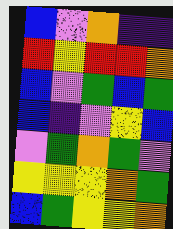[["blue", "violet", "orange", "indigo", "indigo"], ["red", "yellow", "red", "red", "orange"], ["blue", "violet", "green", "blue", "green"], ["blue", "indigo", "violet", "yellow", "blue"], ["violet", "green", "orange", "green", "violet"], ["yellow", "yellow", "yellow", "orange", "green"], ["blue", "green", "yellow", "yellow", "orange"]]